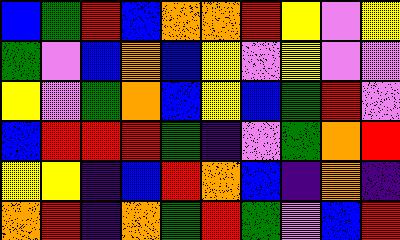[["blue", "green", "red", "blue", "orange", "orange", "red", "yellow", "violet", "yellow"], ["green", "violet", "blue", "orange", "blue", "yellow", "violet", "yellow", "violet", "violet"], ["yellow", "violet", "green", "orange", "blue", "yellow", "blue", "green", "red", "violet"], ["blue", "red", "red", "red", "green", "indigo", "violet", "green", "orange", "red"], ["yellow", "yellow", "indigo", "blue", "red", "orange", "blue", "indigo", "orange", "indigo"], ["orange", "red", "indigo", "orange", "green", "red", "green", "violet", "blue", "red"]]